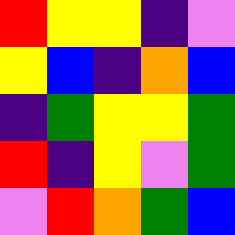[["red", "yellow", "yellow", "indigo", "violet"], ["yellow", "blue", "indigo", "orange", "blue"], ["indigo", "green", "yellow", "yellow", "green"], ["red", "indigo", "yellow", "violet", "green"], ["violet", "red", "orange", "green", "blue"]]